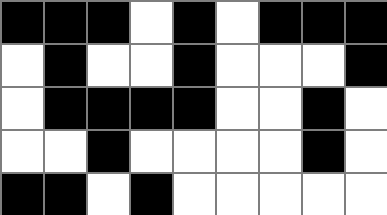[["black", "black", "black", "white", "black", "white", "black", "black", "black"], ["white", "black", "white", "white", "black", "white", "white", "white", "black"], ["white", "black", "black", "black", "black", "white", "white", "black", "white"], ["white", "white", "black", "white", "white", "white", "white", "black", "white"], ["black", "black", "white", "black", "white", "white", "white", "white", "white"]]